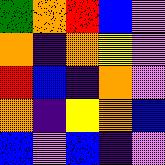[["green", "orange", "red", "blue", "violet"], ["orange", "indigo", "orange", "yellow", "violet"], ["red", "blue", "indigo", "orange", "violet"], ["orange", "indigo", "yellow", "orange", "blue"], ["blue", "violet", "blue", "indigo", "violet"]]